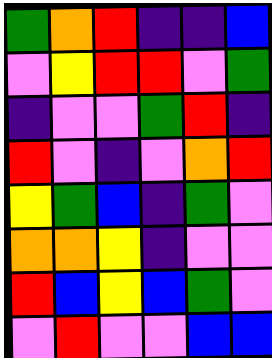[["green", "orange", "red", "indigo", "indigo", "blue"], ["violet", "yellow", "red", "red", "violet", "green"], ["indigo", "violet", "violet", "green", "red", "indigo"], ["red", "violet", "indigo", "violet", "orange", "red"], ["yellow", "green", "blue", "indigo", "green", "violet"], ["orange", "orange", "yellow", "indigo", "violet", "violet"], ["red", "blue", "yellow", "blue", "green", "violet"], ["violet", "red", "violet", "violet", "blue", "blue"]]